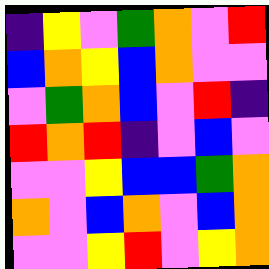[["indigo", "yellow", "violet", "green", "orange", "violet", "red"], ["blue", "orange", "yellow", "blue", "orange", "violet", "violet"], ["violet", "green", "orange", "blue", "violet", "red", "indigo"], ["red", "orange", "red", "indigo", "violet", "blue", "violet"], ["violet", "violet", "yellow", "blue", "blue", "green", "orange"], ["orange", "violet", "blue", "orange", "violet", "blue", "orange"], ["violet", "violet", "yellow", "red", "violet", "yellow", "orange"]]